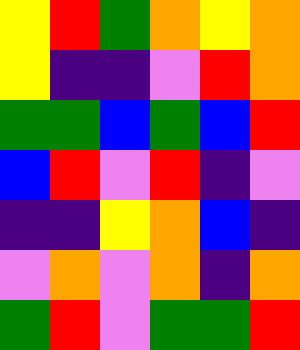[["yellow", "red", "green", "orange", "yellow", "orange"], ["yellow", "indigo", "indigo", "violet", "red", "orange"], ["green", "green", "blue", "green", "blue", "red"], ["blue", "red", "violet", "red", "indigo", "violet"], ["indigo", "indigo", "yellow", "orange", "blue", "indigo"], ["violet", "orange", "violet", "orange", "indigo", "orange"], ["green", "red", "violet", "green", "green", "red"]]